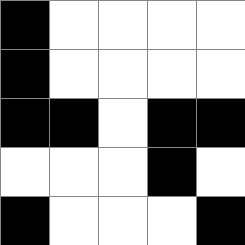[["black", "white", "white", "white", "white"], ["black", "white", "white", "white", "white"], ["black", "black", "white", "black", "black"], ["white", "white", "white", "black", "white"], ["black", "white", "white", "white", "black"]]